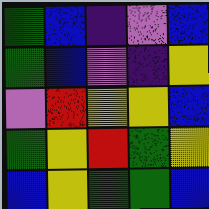[["green", "blue", "indigo", "violet", "blue"], ["green", "blue", "violet", "indigo", "yellow"], ["violet", "red", "yellow", "yellow", "blue"], ["green", "yellow", "red", "green", "yellow"], ["blue", "yellow", "green", "green", "blue"]]